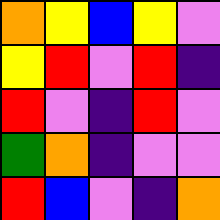[["orange", "yellow", "blue", "yellow", "violet"], ["yellow", "red", "violet", "red", "indigo"], ["red", "violet", "indigo", "red", "violet"], ["green", "orange", "indigo", "violet", "violet"], ["red", "blue", "violet", "indigo", "orange"]]